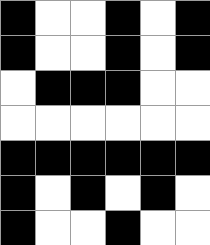[["black", "white", "white", "black", "white", "black"], ["black", "white", "white", "black", "white", "black"], ["white", "black", "black", "black", "white", "white"], ["white", "white", "white", "white", "white", "white"], ["black", "black", "black", "black", "black", "black"], ["black", "white", "black", "white", "black", "white"], ["black", "white", "white", "black", "white", "white"]]